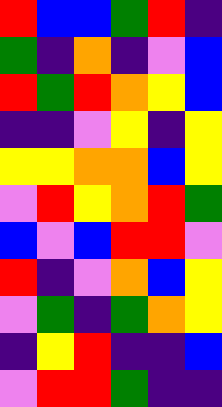[["red", "blue", "blue", "green", "red", "indigo"], ["green", "indigo", "orange", "indigo", "violet", "blue"], ["red", "green", "red", "orange", "yellow", "blue"], ["indigo", "indigo", "violet", "yellow", "indigo", "yellow"], ["yellow", "yellow", "orange", "orange", "blue", "yellow"], ["violet", "red", "yellow", "orange", "red", "green"], ["blue", "violet", "blue", "red", "red", "violet"], ["red", "indigo", "violet", "orange", "blue", "yellow"], ["violet", "green", "indigo", "green", "orange", "yellow"], ["indigo", "yellow", "red", "indigo", "indigo", "blue"], ["violet", "red", "red", "green", "indigo", "indigo"]]